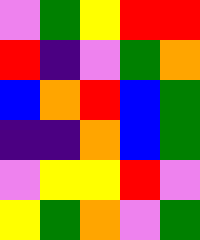[["violet", "green", "yellow", "red", "red"], ["red", "indigo", "violet", "green", "orange"], ["blue", "orange", "red", "blue", "green"], ["indigo", "indigo", "orange", "blue", "green"], ["violet", "yellow", "yellow", "red", "violet"], ["yellow", "green", "orange", "violet", "green"]]